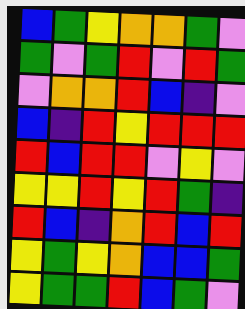[["blue", "green", "yellow", "orange", "orange", "green", "violet"], ["green", "violet", "green", "red", "violet", "red", "green"], ["violet", "orange", "orange", "red", "blue", "indigo", "violet"], ["blue", "indigo", "red", "yellow", "red", "red", "red"], ["red", "blue", "red", "red", "violet", "yellow", "violet"], ["yellow", "yellow", "red", "yellow", "red", "green", "indigo"], ["red", "blue", "indigo", "orange", "red", "blue", "red"], ["yellow", "green", "yellow", "orange", "blue", "blue", "green"], ["yellow", "green", "green", "red", "blue", "green", "violet"]]